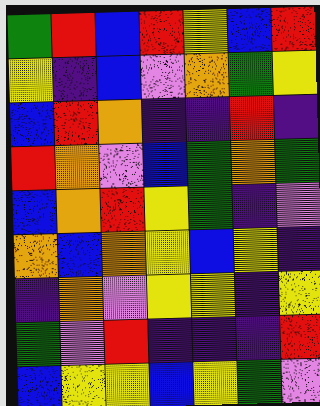[["green", "red", "blue", "red", "yellow", "blue", "red"], ["yellow", "indigo", "blue", "violet", "orange", "green", "yellow"], ["blue", "red", "orange", "indigo", "indigo", "red", "indigo"], ["red", "orange", "violet", "blue", "green", "orange", "green"], ["blue", "orange", "red", "yellow", "green", "indigo", "violet"], ["orange", "blue", "orange", "yellow", "blue", "yellow", "indigo"], ["indigo", "orange", "violet", "yellow", "yellow", "indigo", "yellow"], ["green", "violet", "red", "indigo", "indigo", "indigo", "red"], ["blue", "yellow", "yellow", "blue", "yellow", "green", "violet"]]